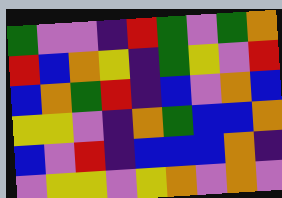[["green", "violet", "violet", "indigo", "red", "green", "violet", "green", "orange"], ["red", "blue", "orange", "yellow", "indigo", "green", "yellow", "violet", "red"], ["blue", "orange", "green", "red", "indigo", "blue", "violet", "orange", "blue"], ["yellow", "yellow", "violet", "indigo", "orange", "green", "blue", "blue", "orange"], ["blue", "violet", "red", "indigo", "blue", "blue", "blue", "orange", "indigo"], ["violet", "yellow", "yellow", "violet", "yellow", "orange", "violet", "orange", "violet"]]